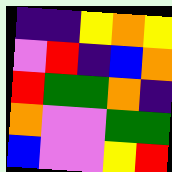[["indigo", "indigo", "yellow", "orange", "yellow"], ["violet", "red", "indigo", "blue", "orange"], ["red", "green", "green", "orange", "indigo"], ["orange", "violet", "violet", "green", "green"], ["blue", "violet", "violet", "yellow", "red"]]